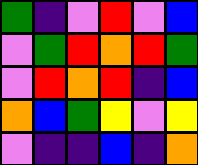[["green", "indigo", "violet", "red", "violet", "blue"], ["violet", "green", "red", "orange", "red", "green"], ["violet", "red", "orange", "red", "indigo", "blue"], ["orange", "blue", "green", "yellow", "violet", "yellow"], ["violet", "indigo", "indigo", "blue", "indigo", "orange"]]